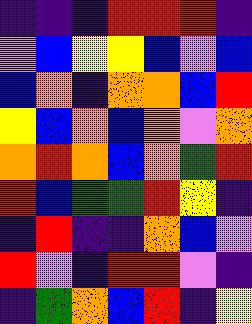[["indigo", "indigo", "indigo", "red", "red", "red", "indigo"], ["violet", "blue", "yellow", "yellow", "blue", "violet", "blue"], ["blue", "orange", "indigo", "orange", "orange", "blue", "red"], ["yellow", "blue", "orange", "blue", "orange", "violet", "orange"], ["orange", "red", "orange", "blue", "orange", "green", "red"], ["red", "blue", "green", "green", "red", "yellow", "indigo"], ["indigo", "red", "indigo", "indigo", "orange", "blue", "violet"], ["red", "violet", "indigo", "red", "red", "violet", "indigo"], ["indigo", "green", "orange", "blue", "red", "indigo", "yellow"]]